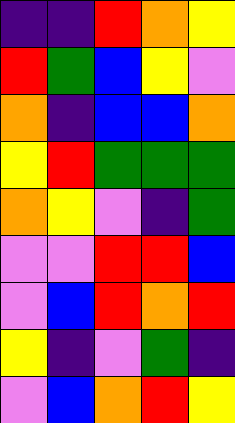[["indigo", "indigo", "red", "orange", "yellow"], ["red", "green", "blue", "yellow", "violet"], ["orange", "indigo", "blue", "blue", "orange"], ["yellow", "red", "green", "green", "green"], ["orange", "yellow", "violet", "indigo", "green"], ["violet", "violet", "red", "red", "blue"], ["violet", "blue", "red", "orange", "red"], ["yellow", "indigo", "violet", "green", "indigo"], ["violet", "blue", "orange", "red", "yellow"]]